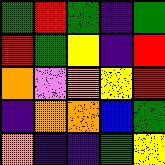[["green", "red", "green", "indigo", "green"], ["red", "green", "yellow", "indigo", "red"], ["orange", "violet", "orange", "yellow", "red"], ["indigo", "orange", "orange", "blue", "green"], ["orange", "indigo", "indigo", "green", "yellow"]]